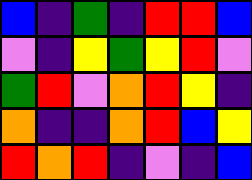[["blue", "indigo", "green", "indigo", "red", "red", "blue"], ["violet", "indigo", "yellow", "green", "yellow", "red", "violet"], ["green", "red", "violet", "orange", "red", "yellow", "indigo"], ["orange", "indigo", "indigo", "orange", "red", "blue", "yellow"], ["red", "orange", "red", "indigo", "violet", "indigo", "blue"]]